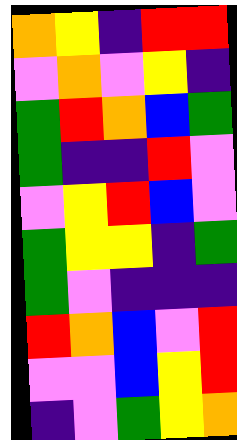[["orange", "yellow", "indigo", "red", "red"], ["violet", "orange", "violet", "yellow", "indigo"], ["green", "red", "orange", "blue", "green"], ["green", "indigo", "indigo", "red", "violet"], ["violet", "yellow", "red", "blue", "violet"], ["green", "yellow", "yellow", "indigo", "green"], ["green", "violet", "indigo", "indigo", "indigo"], ["red", "orange", "blue", "violet", "red"], ["violet", "violet", "blue", "yellow", "red"], ["indigo", "violet", "green", "yellow", "orange"]]